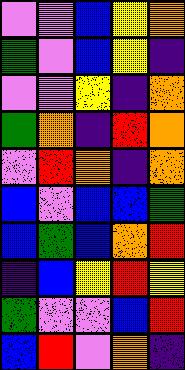[["violet", "violet", "blue", "yellow", "orange"], ["green", "violet", "blue", "yellow", "indigo"], ["violet", "violet", "yellow", "indigo", "orange"], ["green", "orange", "indigo", "red", "orange"], ["violet", "red", "orange", "indigo", "orange"], ["blue", "violet", "blue", "blue", "green"], ["blue", "green", "blue", "orange", "red"], ["indigo", "blue", "yellow", "red", "yellow"], ["green", "violet", "violet", "blue", "red"], ["blue", "red", "violet", "orange", "indigo"]]